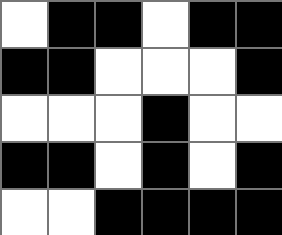[["white", "black", "black", "white", "black", "black"], ["black", "black", "white", "white", "white", "black"], ["white", "white", "white", "black", "white", "white"], ["black", "black", "white", "black", "white", "black"], ["white", "white", "black", "black", "black", "black"]]